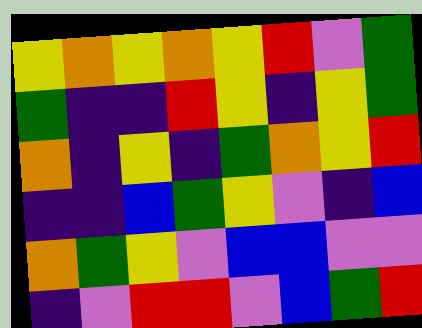[["yellow", "orange", "yellow", "orange", "yellow", "red", "violet", "green"], ["green", "indigo", "indigo", "red", "yellow", "indigo", "yellow", "green"], ["orange", "indigo", "yellow", "indigo", "green", "orange", "yellow", "red"], ["indigo", "indigo", "blue", "green", "yellow", "violet", "indigo", "blue"], ["orange", "green", "yellow", "violet", "blue", "blue", "violet", "violet"], ["indigo", "violet", "red", "red", "violet", "blue", "green", "red"]]